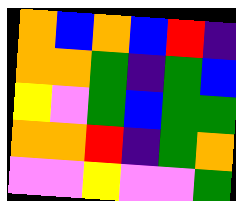[["orange", "blue", "orange", "blue", "red", "indigo"], ["orange", "orange", "green", "indigo", "green", "blue"], ["yellow", "violet", "green", "blue", "green", "green"], ["orange", "orange", "red", "indigo", "green", "orange"], ["violet", "violet", "yellow", "violet", "violet", "green"]]